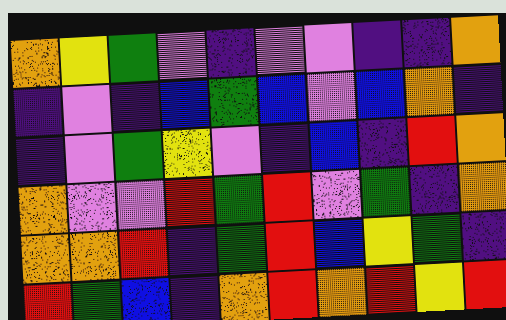[["orange", "yellow", "green", "violet", "indigo", "violet", "violet", "indigo", "indigo", "orange"], ["indigo", "violet", "indigo", "blue", "green", "blue", "violet", "blue", "orange", "indigo"], ["indigo", "violet", "green", "yellow", "violet", "indigo", "blue", "indigo", "red", "orange"], ["orange", "violet", "violet", "red", "green", "red", "violet", "green", "indigo", "orange"], ["orange", "orange", "red", "indigo", "green", "red", "blue", "yellow", "green", "indigo"], ["red", "green", "blue", "indigo", "orange", "red", "orange", "red", "yellow", "red"]]